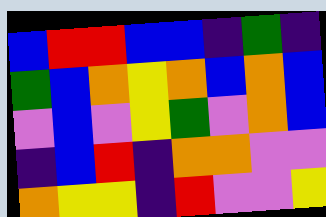[["blue", "red", "red", "blue", "blue", "indigo", "green", "indigo"], ["green", "blue", "orange", "yellow", "orange", "blue", "orange", "blue"], ["violet", "blue", "violet", "yellow", "green", "violet", "orange", "blue"], ["indigo", "blue", "red", "indigo", "orange", "orange", "violet", "violet"], ["orange", "yellow", "yellow", "indigo", "red", "violet", "violet", "yellow"]]